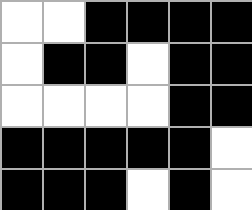[["white", "white", "black", "black", "black", "black"], ["white", "black", "black", "white", "black", "black"], ["white", "white", "white", "white", "black", "black"], ["black", "black", "black", "black", "black", "white"], ["black", "black", "black", "white", "black", "white"]]